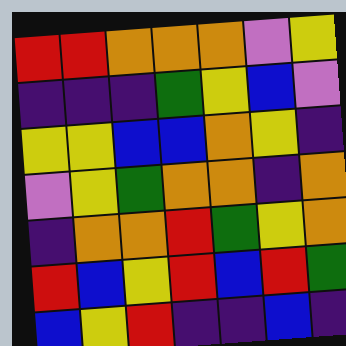[["red", "red", "orange", "orange", "orange", "violet", "yellow"], ["indigo", "indigo", "indigo", "green", "yellow", "blue", "violet"], ["yellow", "yellow", "blue", "blue", "orange", "yellow", "indigo"], ["violet", "yellow", "green", "orange", "orange", "indigo", "orange"], ["indigo", "orange", "orange", "red", "green", "yellow", "orange"], ["red", "blue", "yellow", "red", "blue", "red", "green"], ["blue", "yellow", "red", "indigo", "indigo", "blue", "indigo"]]